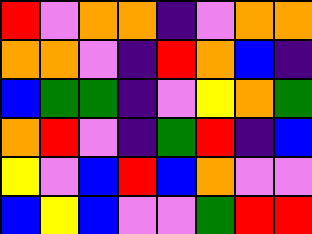[["red", "violet", "orange", "orange", "indigo", "violet", "orange", "orange"], ["orange", "orange", "violet", "indigo", "red", "orange", "blue", "indigo"], ["blue", "green", "green", "indigo", "violet", "yellow", "orange", "green"], ["orange", "red", "violet", "indigo", "green", "red", "indigo", "blue"], ["yellow", "violet", "blue", "red", "blue", "orange", "violet", "violet"], ["blue", "yellow", "blue", "violet", "violet", "green", "red", "red"]]